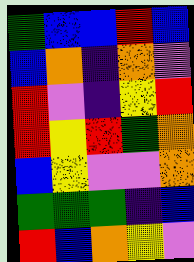[["green", "blue", "blue", "red", "blue"], ["blue", "orange", "indigo", "orange", "violet"], ["red", "violet", "indigo", "yellow", "red"], ["red", "yellow", "red", "green", "orange"], ["blue", "yellow", "violet", "violet", "orange"], ["green", "green", "green", "indigo", "blue"], ["red", "blue", "orange", "yellow", "violet"]]